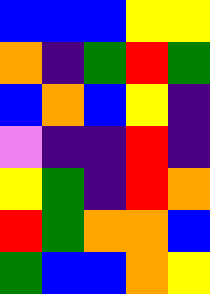[["blue", "blue", "blue", "yellow", "yellow"], ["orange", "indigo", "green", "red", "green"], ["blue", "orange", "blue", "yellow", "indigo"], ["violet", "indigo", "indigo", "red", "indigo"], ["yellow", "green", "indigo", "red", "orange"], ["red", "green", "orange", "orange", "blue"], ["green", "blue", "blue", "orange", "yellow"]]